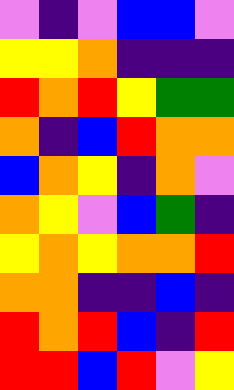[["violet", "indigo", "violet", "blue", "blue", "violet"], ["yellow", "yellow", "orange", "indigo", "indigo", "indigo"], ["red", "orange", "red", "yellow", "green", "green"], ["orange", "indigo", "blue", "red", "orange", "orange"], ["blue", "orange", "yellow", "indigo", "orange", "violet"], ["orange", "yellow", "violet", "blue", "green", "indigo"], ["yellow", "orange", "yellow", "orange", "orange", "red"], ["orange", "orange", "indigo", "indigo", "blue", "indigo"], ["red", "orange", "red", "blue", "indigo", "red"], ["red", "red", "blue", "red", "violet", "yellow"]]